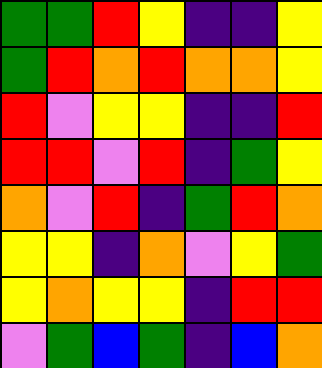[["green", "green", "red", "yellow", "indigo", "indigo", "yellow"], ["green", "red", "orange", "red", "orange", "orange", "yellow"], ["red", "violet", "yellow", "yellow", "indigo", "indigo", "red"], ["red", "red", "violet", "red", "indigo", "green", "yellow"], ["orange", "violet", "red", "indigo", "green", "red", "orange"], ["yellow", "yellow", "indigo", "orange", "violet", "yellow", "green"], ["yellow", "orange", "yellow", "yellow", "indigo", "red", "red"], ["violet", "green", "blue", "green", "indigo", "blue", "orange"]]